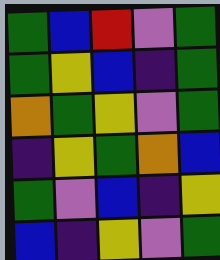[["green", "blue", "red", "violet", "green"], ["green", "yellow", "blue", "indigo", "green"], ["orange", "green", "yellow", "violet", "green"], ["indigo", "yellow", "green", "orange", "blue"], ["green", "violet", "blue", "indigo", "yellow"], ["blue", "indigo", "yellow", "violet", "green"]]